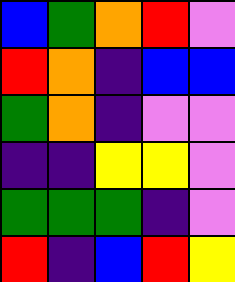[["blue", "green", "orange", "red", "violet"], ["red", "orange", "indigo", "blue", "blue"], ["green", "orange", "indigo", "violet", "violet"], ["indigo", "indigo", "yellow", "yellow", "violet"], ["green", "green", "green", "indigo", "violet"], ["red", "indigo", "blue", "red", "yellow"]]